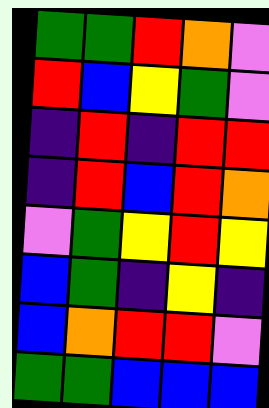[["green", "green", "red", "orange", "violet"], ["red", "blue", "yellow", "green", "violet"], ["indigo", "red", "indigo", "red", "red"], ["indigo", "red", "blue", "red", "orange"], ["violet", "green", "yellow", "red", "yellow"], ["blue", "green", "indigo", "yellow", "indigo"], ["blue", "orange", "red", "red", "violet"], ["green", "green", "blue", "blue", "blue"]]